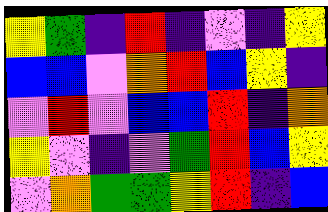[["yellow", "green", "indigo", "red", "indigo", "violet", "indigo", "yellow"], ["blue", "blue", "violet", "orange", "red", "blue", "yellow", "indigo"], ["violet", "red", "violet", "blue", "blue", "red", "indigo", "orange"], ["yellow", "violet", "indigo", "violet", "green", "red", "blue", "yellow"], ["violet", "orange", "green", "green", "yellow", "red", "indigo", "blue"]]